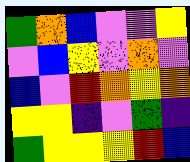[["green", "orange", "blue", "violet", "violet", "yellow"], ["violet", "blue", "yellow", "violet", "orange", "violet"], ["blue", "violet", "red", "orange", "yellow", "orange"], ["yellow", "yellow", "indigo", "violet", "green", "indigo"], ["green", "yellow", "yellow", "yellow", "red", "blue"]]